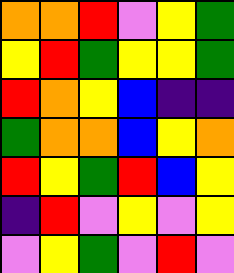[["orange", "orange", "red", "violet", "yellow", "green"], ["yellow", "red", "green", "yellow", "yellow", "green"], ["red", "orange", "yellow", "blue", "indigo", "indigo"], ["green", "orange", "orange", "blue", "yellow", "orange"], ["red", "yellow", "green", "red", "blue", "yellow"], ["indigo", "red", "violet", "yellow", "violet", "yellow"], ["violet", "yellow", "green", "violet", "red", "violet"]]